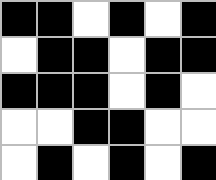[["black", "black", "white", "black", "white", "black"], ["white", "black", "black", "white", "black", "black"], ["black", "black", "black", "white", "black", "white"], ["white", "white", "black", "black", "white", "white"], ["white", "black", "white", "black", "white", "black"]]